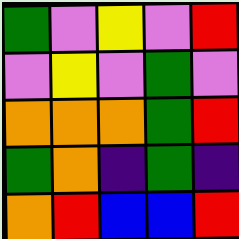[["green", "violet", "yellow", "violet", "red"], ["violet", "yellow", "violet", "green", "violet"], ["orange", "orange", "orange", "green", "red"], ["green", "orange", "indigo", "green", "indigo"], ["orange", "red", "blue", "blue", "red"]]